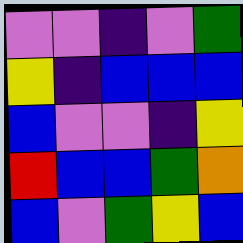[["violet", "violet", "indigo", "violet", "green"], ["yellow", "indigo", "blue", "blue", "blue"], ["blue", "violet", "violet", "indigo", "yellow"], ["red", "blue", "blue", "green", "orange"], ["blue", "violet", "green", "yellow", "blue"]]